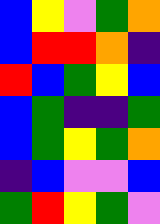[["blue", "yellow", "violet", "green", "orange"], ["blue", "red", "red", "orange", "indigo"], ["red", "blue", "green", "yellow", "blue"], ["blue", "green", "indigo", "indigo", "green"], ["blue", "green", "yellow", "green", "orange"], ["indigo", "blue", "violet", "violet", "blue"], ["green", "red", "yellow", "green", "violet"]]